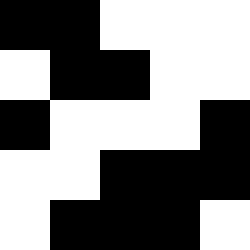[["black", "black", "white", "white", "white"], ["white", "black", "black", "white", "white"], ["black", "white", "white", "white", "black"], ["white", "white", "black", "black", "black"], ["white", "black", "black", "black", "white"]]